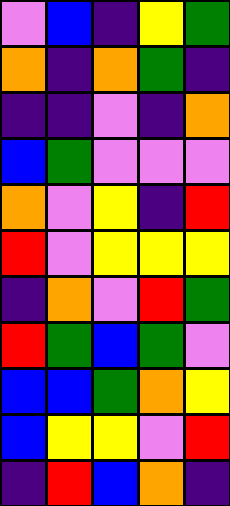[["violet", "blue", "indigo", "yellow", "green"], ["orange", "indigo", "orange", "green", "indigo"], ["indigo", "indigo", "violet", "indigo", "orange"], ["blue", "green", "violet", "violet", "violet"], ["orange", "violet", "yellow", "indigo", "red"], ["red", "violet", "yellow", "yellow", "yellow"], ["indigo", "orange", "violet", "red", "green"], ["red", "green", "blue", "green", "violet"], ["blue", "blue", "green", "orange", "yellow"], ["blue", "yellow", "yellow", "violet", "red"], ["indigo", "red", "blue", "orange", "indigo"]]